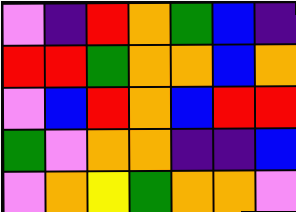[["violet", "indigo", "red", "orange", "green", "blue", "indigo"], ["red", "red", "green", "orange", "orange", "blue", "orange"], ["violet", "blue", "red", "orange", "blue", "red", "red"], ["green", "violet", "orange", "orange", "indigo", "indigo", "blue"], ["violet", "orange", "yellow", "green", "orange", "orange", "violet"]]